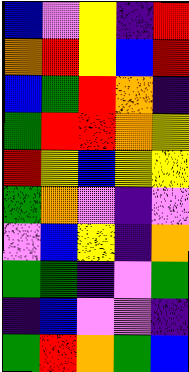[["blue", "violet", "yellow", "indigo", "red"], ["orange", "red", "yellow", "blue", "red"], ["blue", "green", "red", "orange", "indigo"], ["green", "red", "red", "orange", "yellow"], ["red", "yellow", "blue", "yellow", "yellow"], ["green", "orange", "violet", "indigo", "violet"], ["violet", "blue", "yellow", "indigo", "orange"], ["green", "green", "indigo", "violet", "green"], ["indigo", "blue", "violet", "violet", "indigo"], ["green", "red", "orange", "green", "blue"]]